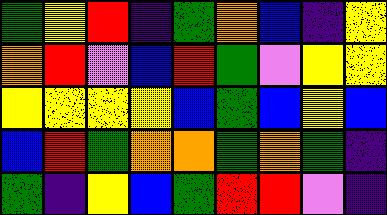[["green", "yellow", "red", "indigo", "green", "orange", "blue", "indigo", "yellow"], ["orange", "red", "violet", "blue", "red", "green", "violet", "yellow", "yellow"], ["yellow", "yellow", "yellow", "yellow", "blue", "green", "blue", "yellow", "blue"], ["blue", "red", "green", "orange", "orange", "green", "orange", "green", "indigo"], ["green", "indigo", "yellow", "blue", "green", "red", "red", "violet", "indigo"]]